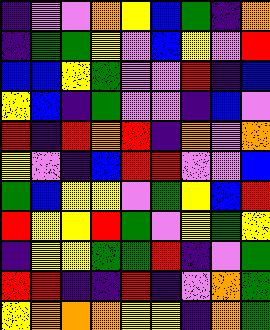[["indigo", "violet", "violet", "orange", "yellow", "blue", "green", "indigo", "orange"], ["indigo", "green", "green", "yellow", "violet", "blue", "yellow", "violet", "red"], ["blue", "blue", "yellow", "green", "violet", "violet", "red", "indigo", "blue"], ["yellow", "blue", "indigo", "green", "violet", "violet", "indigo", "blue", "violet"], ["red", "indigo", "red", "orange", "red", "indigo", "orange", "violet", "orange"], ["yellow", "violet", "indigo", "blue", "red", "red", "violet", "violet", "blue"], ["green", "blue", "yellow", "yellow", "violet", "green", "yellow", "blue", "red"], ["red", "yellow", "yellow", "red", "green", "violet", "yellow", "green", "yellow"], ["indigo", "yellow", "yellow", "green", "green", "red", "indigo", "violet", "green"], ["red", "red", "indigo", "indigo", "red", "indigo", "violet", "orange", "green"], ["yellow", "orange", "orange", "orange", "yellow", "yellow", "indigo", "orange", "green"]]